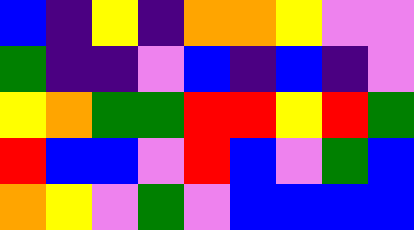[["blue", "indigo", "yellow", "indigo", "orange", "orange", "yellow", "violet", "violet"], ["green", "indigo", "indigo", "violet", "blue", "indigo", "blue", "indigo", "violet"], ["yellow", "orange", "green", "green", "red", "red", "yellow", "red", "green"], ["red", "blue", "blue", "violet", "red", "blue", "violet", "green", "blue"], ["orange", "yellow", "violet", "green", "violet", "blue", "blue", "blue", "blue"]]